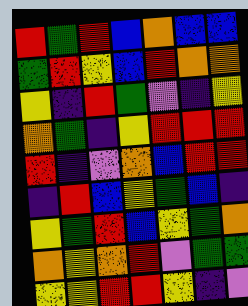[["red", "green", "red", "blue", "orange", "blue", "blue"], ["green", "red", "yellow", "blue", "red", "orange", "orange"], ["yellow", "indigo", "red", "green", "violet", "indigo", "yellow"], ["orange", "green", "indigo", "yellow", "red", "red", "red"], ["red", "indigo", "violet", "orange", "blue", "red", "red"], ["indigo", "red", "blue", "yellow", "green", "blue", "indigo"], ["yellow", "green", "red", "blue", "yellow", "green", "orange"], ["orange", "yellow", "orange", "red", "violet", "green", "green"], ["yellow", "yellow", "red", "red", "yellow", "indigo", "violet"]]